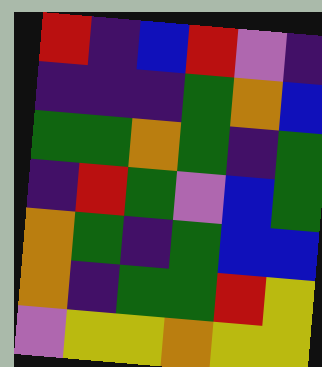[["red", "indigo", "blue", "red", "violet", "indigo"], ["indigo", "indigo", "indigo", "green", "orange", "blue"], ["green", "green", "orange", "green", "indigo", "green"], ["indigo", "red", "green", "violet", "blue", "green"], ["orange", "green", "indigo", "green", "blue", "blue"], ["orange", "indigo", "green", "green", "red", "yellow"], ["violet", "yellow", "yellow", "orange", "yellow", "yellow"]]